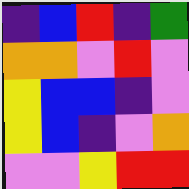[["indigo", "blue", "red", "indigo", "green"], ["orange", "orange", "violet", "red", "violet"], ["yellow", "blue", "blue", "indigo", "violet"], ["yellow", "blue", "indigo", "violet", "orange"], ["violet", "violet", "yellow", "red", "red"]]